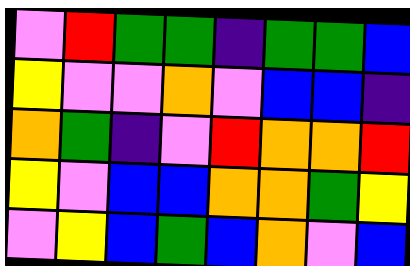[["violet", "red", "green", "green", "indigo", "green", "green", "blue"], ["yellow", "violet", "violet", "orange", "violet", "blue", "blue", "indigo"], ["orange", "green", "indigo", "violet", "red", "orange", "orange", "red"], ["yellow", "violet", "blue", "blue", "orange", "orange", "green", "yellow"], ["violet", "yellow", "blue", "green", "blue", "orange", "violet", "blue"]]